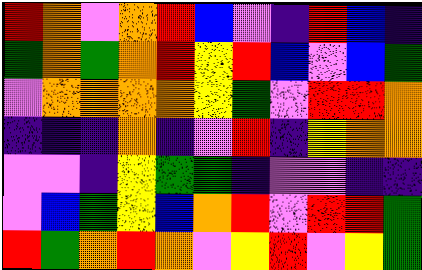[["red", "orange", "violet", "orange", "red", "blue", "violet", "indigo", "red", "blue", "indigo"], ["green", "orange", "green", "orange", "red", "yellow", "red", "blue", "violet", "blue", "green"], ["violet", "orange", "orange", "orange", "orange", "yellow", "green", "violet", "red", "red", "orange"], ["indigo", "indigo", "indigo", "orange", "indigo", "violet", "red", "indigo", "yellow", "orange", "orange"], ["violet", "violet", "indigo", "yellow", "green", "green", "indigo", "violet", "violet", "indigo", "indigo"], ["violet", "blue", "green", "yellow", "blue", "orange", "red", "violet", "red", "red", "green"], ["red", "green", "orange", "red", "orange", "violet", "yellow", "red", "violet", "yellow", "green"]]